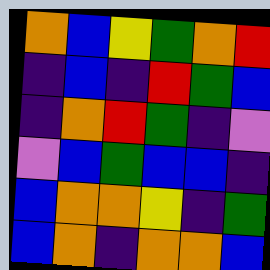[["orange", "blue", "yellow", "green", "orange", "red"], ["indigo", "blue", "indigo", "red", "green", "blue"], ["indigo", "orange", "red", "green", "indigo", "violet"], ["violet", "blue", "green", "blue", "blue", "indigo"], ["blue", "orange", "orange", "yellow", "indigo", "green"], ["blue", "orange", "indigo", "orange", "orange", "blue"]]